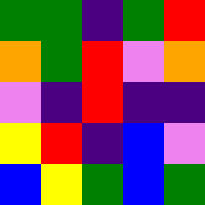[["green", "green", "indigo", "green", "red"], ["orange", "green", "red", "violet", "orange"], ["violet", "indigo", "red", "indigo", "indigo"], ["yellow", "red", "indigo", "blue", "violet"], ["blue", "yellow", "green", "blue", "green"]]